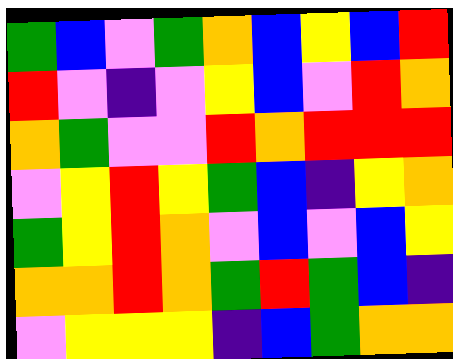[["green", "blue", "violet", "green", "orange", "blue", "yellow", "blue", "red"], ["red", "violet", "indigo", "violet", "yellow", "blue", "violet", "red", "orange"], ["orange", "green", "violet", "violet", "red", "orange", "red", "red", "red"], ["violet", "yellow", "red", "yellow", "green", "blue", "indigo", "yellow", "orange"], ["green", "yellow", "red", "orange", "violet", "blue", "violet", "blue", "yellow"], ["orange", "orange", "red", "orange", "green", "red", "green", "blue", "indigo"], ["violet", "yellow", "yellow", "yellow", "indigo", "blue", "green", "orange", "orange"]]